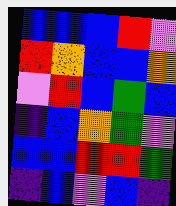[["blue", "blue", "blue", "red", "violet"], ["red", "orange", "blue", "blue", "orange"], ["violet", "red", "blue", "green", "blue"], ["indigo", "blue", "orange", "green", "violet"], ["blue", "blue", "red", "red", "green"], ["indigo", "blue", "violet", "blue", "indigo"]]